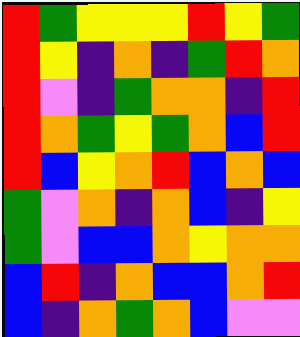[["red", "green", "yellow", "yellow", "yellow", "red", "yellow", "green"], ["red", "yellow", "indigo", "orange", "indigo", "green", "red", "orange"], ["red", "violet", "indigo", "green", "orange", "orange", "indigo", "red"], ["red", "orange", "green", "yellow", "green", "orange", "blue", "red"], ["red", "blue", "yellow", "orange", "red", "blue", "orange", "blue"], ["green", "violet", "orange", "indigo", "orange", "blue", "indigo", "yellow"], ["green", "violet", "blue", "blue", "orange", "yellow", "orange", "orange"], ["blue", "red", "indigo", "orange", "blue", "blue", "orange", "red"], ["blue", "indigo", "orange", "green", "orange", "blue", "violet", "violet"]]